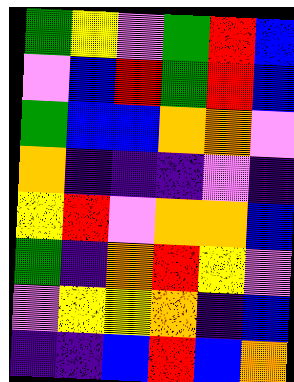[["green", "yellow", "violet", "green", "red", "blue"], ["violet", "blue", "red", "green", "red", "blue"], ["green", "blue", "blue", "orange", "orange", "violet"], ["orange", "indigo", "indigo", "indigo", "violet", "indigo"], ["yellow", "red", "violet", "orange", "orange", "blue"], ["green", "indigo", "orange", "red", "yellow", "violet"], ["violet", "yellow", "yellow", "orange", "indigo", "blue"], ["indigo", "indigo", "blue", "red", "blue", "orange"]]